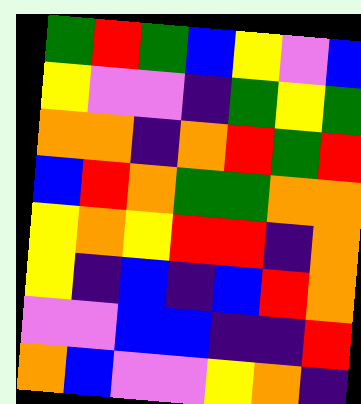[["green", "red", "green", "blue", "yellow", "violet", "blue"], ["yellow", "violet", "violet", "indigo", "green", "yellow", "green"], ["orange", "orange", "indigo", "orange", "red", "green", "red"], ["blue", "red", "orange", "green", "green", "orange", "orange"], ["yellow", "orange", "yellow", "red", "red", "indigo", "orange"], ["yellow", "indigo", "blue", "indigo", "blue", "red", "orange"], ["violet", "violet", "blue", "blue", "indigo", "indigo", "red"], ["orange", "blue", "violet", "violet", "yellow", "orange", "indigo"]]